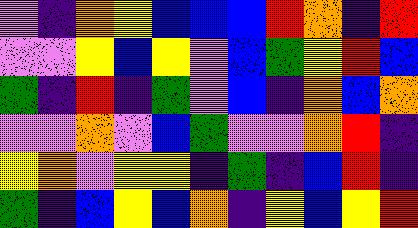[["violet", "indigo", "orange", "yellow", "blue", "blue", "blue", "red", "orange", "indigo", "red"], ["violet", "violet", "yellow", "blue", "yellow", "violet", "blue", "green", "yellow", "red", "blue"], ["green", "indigo", "red", "indigo", "green", "violet", "blue", "indigo", "orange", "blue", "orange"], ["violet", "violet", "orange", "violet", "blue", "green", "violet", "violet", "orange", "red", "indigo"], ["yellow", "orange", "violet", "yellow", "yellow", "indigo", "green", "indigo", "blue", "red", "indigo"], ["green", "indigo", "blue", "yellow", "blue", "orange", "indigo", "yellow", "blue", "yellow", "red"]]